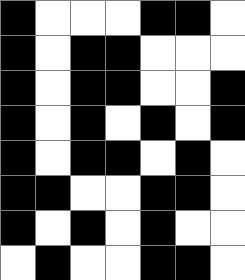[["black", "white", "white", "white", "black", "black", "white"], ["black", "white", "black", "black", "white", "white", "white"], ["black", "white", "black", "black", "white", "white", "black"], ["black", "white", "black", "white", "black", "white", "black"], ["black", "white", "black", "black", "white", "black", "white"], ["black", "black", "white", "white", "black", "black", "white"], ["black", "white", "black", "white", "black", "white", "white"], ["white", "black", "white", "white", "black", "black", "white"]]